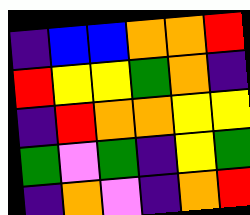[["indigo", "blue", "blue", "orange", "orange", "red"], ["red", "yellow", "yellow", "green", "orange", "indigo"], ["indigo", "red", "orange", "orange", "yellow", "yellow"], ["green", "violet", "green", "indigo", "yellow", "green"], ["indigo", "orange", "violet", "indigo", "orange", "red"]]